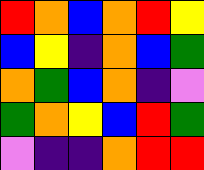[["red", "orange", "blue", "orange", "red", "yellow"], ["blue", "yellow", "indigo", "orange", "blue", "green"], ["orange", "green", "blue", "orange", "indigo", "violet"], ["green", "orange", "yellow", "blue", "red", "green"], ["violet", "indigo", "indigo", "orange", "red", "red"]]